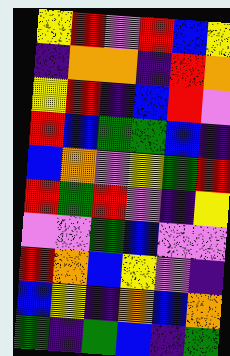[["yellow", "red", "violet", "red", "blue", "yellow"], ["indigo", "orange", "orange", "indigo", "red", "orange"], ["yellow", "red", "indigo", "blue", "red", "violet"], ["red", "blue", "green", "green", "blue", "indigo"], ["blue", "orange", "violet", "yellow", "green", "red"], ["red", "green", "red", "violet", "indigo", "yellow"], ["violet", "violet", "green", "blue", "violet", "violet"], ["red", "orange", "blue", "yellow", "violet", "indigo"], ["blue", "yellow", "indigo", "orange", "blue", "orange"], ["green", "indigo", "green", "blue", "indigo", "green"]]